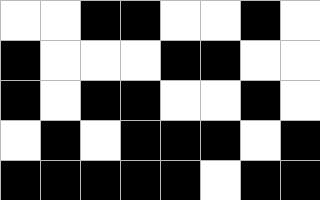[["white", "white", "black", "black", "white", "white", "black", "white"], ["black", "white", "white", "white", "black", "black", "white", "white"], ["black", "white", "black", "black", "white", "white", "black", "white"], ["white", "black", "white", "black", "black", "black", "white", "black"], ["black", "black", "black", "black", "black", "white", "black", "black"]]